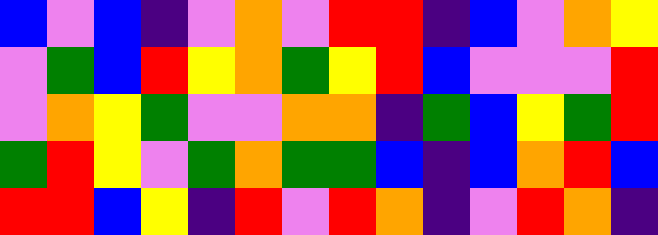[["blue", "violet", "blue", "indigo", "violet", "orange", "violet", "red", "red", "indigo", "blue", "violet", "orange", "yellow"], ["violet", "green", "blue", "red", "yellow", "orange", "green", "yellow", "red", "blue", "violet", "violet", "violet", "red"], ["violet", "orange", "yellow", "green", "violet", "violet", "orange", "orange", "indigo", "green", "blue", "yellow", "green", "red"], ["green", "red", "yellow", "violet", "green", "orange", "green", "green", "blue", "indigo", "blue", "orange", "red", "blue"], ["red", "red", "blue", "yellow", "indigo", "red", "violet", "red", "orange", "indigo", "violet", "red", "orange", "indigo"]]